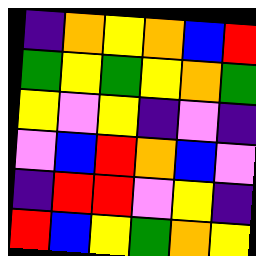[["indigo", "orange", "yellow", "orange", "blue", "red"], ["green", "yellow", "green", "yellow", "orange", "green"], ["yellow", "violet", "yellow", "indigo", "violet", "indigo"], ["violet", "blue", "red", "orange", "blue", "violet"], ["indigo", "red", "red", "violet", "yellow", "indigo"], ["red", "blue", "yellow", "green", "orange", "yellow"]]